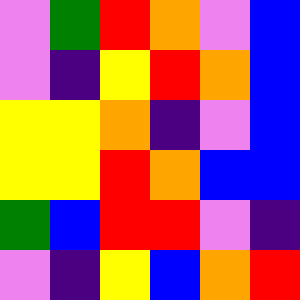[["violet", "green", "red", "orange", "violet", "blue"], ["violet", "indigo", "yellow", "red", "orange", "blue"], ["yellow", "yellow", "orange", "indigo", "violet", "blue"], ["yellow", "yellow", "red", "orange", "blue", "blue"], ["green", "blue", "red", "red", "violet", "indigo"], ["violet", "indigo", "yellow", "blue", "orange", "red"]]